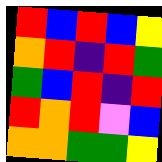[["red", "blue", "red", "blue", "yellow"], ["orange", "red", "indigo", "red", "green"], ["green", "blue", "red", "indigo", "red"], ["red", "orange", "red", "violet", "blue"], ["orange", "orange", "green", "green", "yellow"]]